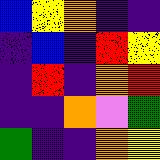[["blue", "yellow", "orange", "indigo", "indigo"], ["indigo", "blue", "indigo", "red", "yellow"], ["indigo", "red", "indigo", "orange", "red"], ["indigo", "indigo", "orange", "violet", "green"], ["green", "indigo", "indigo", "orange", "yellow"]]